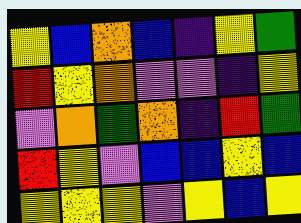[["yellow", "blue", "orange", "blue", "indigo", "yellow", "green"], ["red", "yellow", "orange", "violet", "violet", "indigo", "yellow"], ["violet", "orange", "green", "orange", "indigo", "red", "green"], ["red", "yellow", "violet", "blue", "blue", "yellow", "blue"], ["yellow", "yellow", "yellow", "violet", "yellow", "blue", "yellow"]]